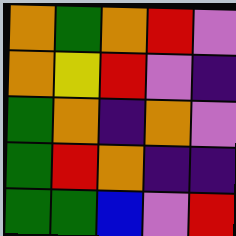[["orange", "green", "orange", "red", "violet"], ["orange", "yellow", "red", "violet", "indigo"], ["green", "orange", "indigo", "orange", "violet"], ["green", "red", "orange", "indigo", "indigo"], ["green", "green", "blue", "violet", "red"]]